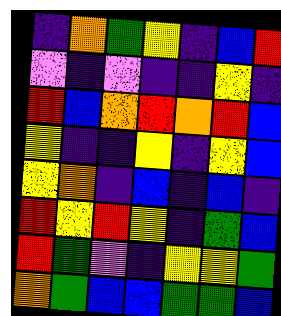[["indigo", "orange", "green", "yellow", "indigo", "blue", "red"], ["violet", "indigo", "violet", "indigo", "indigo", "yellow", "indigo"], ["red", "blue", "orange", "red", "orange", "red", "blue"], ["yellow", "indigo", "indigo", "yellow", "indigo", "yellow", "blue"], ["yellow", "orange", "indigo", "blue", "indigo", "blue", "indigo"], ["red", "yellow", "red", "yellow", "indigo", "green", "blue"], ["red", "green", "violet", "indigo", "yellow", "yellow", "green"], ["orange", "green", "blue", "blue", "green", "green", "blue"]]